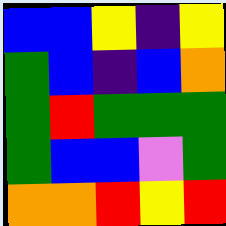[["blue", "blue", "yellow", "indigo", "yellow"], ["green", "blue", "indigo", "blue", "orange"], ["green", "red", "green", "green", "green"], ["green", "blue", "blue", "violet", "green"], ["orange", "orange", "red", "yellow", "red"]]